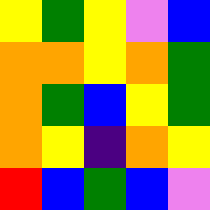[["yellow", "green", "yellow", "violet", "blue"], ["orange", "orange", "yellow", "orange", "green"], ["orange", "green", "blue", "yellow", "green"], ["orange", "yellow", "indigo", "orange", "yellow"], ["red", "blue", "green", "blue", "violet"]]